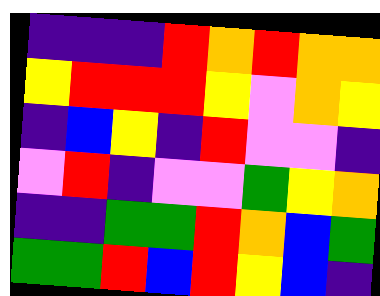[["indigo", "indigo", "indigo", "red", "orange", "red", "orange", "orange"], ["yellow", "red", "red", "red", "yellow", "violet", "orange", "yellow"], ["indigo", "blue", "yellow", "indigo", "red", "violet", "violet", "indigo"], ["violet", "red", "indigo", "violet", "violet", "green", "yellow", "orange"], ["indigo", "indigo", "green", "green", "red", "orange", "blue", "green"], ["green", "green", "red", "blue", "red", "yellow", "blue", "indigo"]]